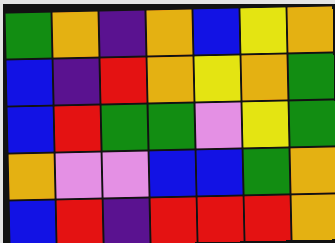[["green", "orange", "indigo", "orange", "blue", "yellow", "orange"], ["blue", "indigo", "red", "orange", "yellow", "orange", "green"], ["blue", "red", "green", "green", "violet", "yellow", "green"], ["orange", "violet", "violet", "blue", "blue", "green", "orange"], ["blue", "red", "indigo", "red", "red", "red", "orange"]]